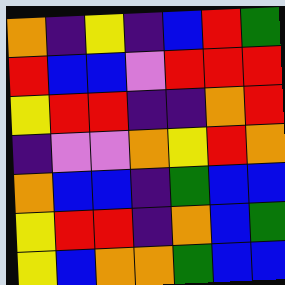[["orange", "indigo", "yellow", "indigo", "blue", "red", "green"], ["red", "blue", "blue", "violet", "red", "red", "red"], ["yellow", "red", "red", "indigo", "indigo", "orange", "red"], ["indigo", "violet", "violet", "orange", "yellow", "red", "orange"], ["orange", "blue", "blue", "indigo", "green", "blue", "blue"], ["yellow", "red", "red", "indigo", "orange", "blue", "green"], ["yellow", "blue", "orange", "orange", "green", "blue", "blue"]]